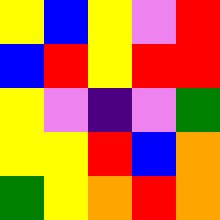[["yellow", "blue", "yellow", "violet", "red"], ["blue", "red", "yellow", "red", "red"], ["yellow", "violet", "indigo", "violet", "green"], ["yellow", "yellow", "red", "blue", "orange"], ["green", "yellow", "orange", "red", "orange"]]